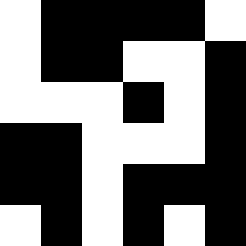[["white", "black", "black", "black", "black", "white"], ["white", "black", "black", "white", "white", "black"], ["white", "white", "white", "black", "white", "black"], ["black", "black", "white", "white", "white", "black"], ["black", "black", "white", "black", "black", "black"], ["white", "black", "white", "black", "white", "black"]]